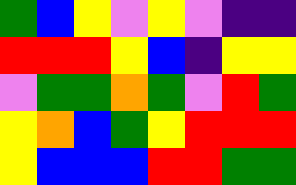[["green", "blue", "yellow", "violet", "yellow", "violet", "indigo", "indigo"], ["red", "red", "red", "yellow", "blue", "indigo", "yellow", "yellow"], ["violet", "green", "green", "orange", "green", "violet", "red", "green"], ["yellow", "orange", "blue", "green", "yellow", "red", "red", "red"], ["yellow", "blue", "blue", "blue", "red", "red", "green", "green"]]